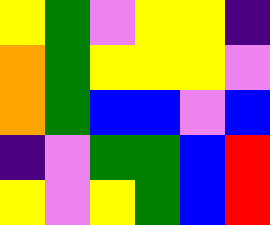[["yellow", "green", "violet", "yellow", "yellow", "indigo"], ["orange", "green", "yellow", "yellow", "yellow", "violet"], ["orange", "green", "blue", "blue", "violet", "blue"], ["indigo", "violet", "green", "green", "blue", "red"], ["yellow", "violet", "yellow", "green", "blue", "red"]]